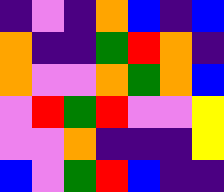[["indigo", "violet", "indigo", "orange", "blue", "indigo", "blue"], ["orange", "indigo", "indigo", "green", "red", "orange", "indigo"], ["orange", "violet", "violet", "orange", "green", "orange", "blue"], ["violet", "red", "green", "red", "violet", "violet", "yellow"], ["violet", "violet", "orange", "indigo", "indigo", "indigo", "yellow"], ["blue", "violet", "green", "red", "blue", "indigo", "indigo"]]